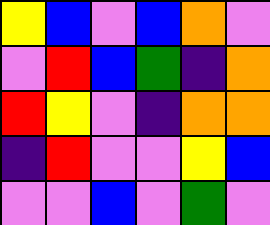[["yellow", "blue", "violet", "blue", "orange", "violet"], ["violet", "red", "blue", "green", "indigo", "orange"], ["red", "yellow", "violet", "indigo", "orange", "orange"], ["indigo", "red", "violet", "violet", "yellow", "blue"], ["violet", "violet", "blue", "violet", "green", "violet"]]